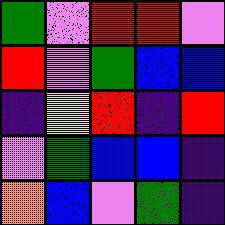[["green", "violet", "red", "red", "violet"], ["red", "violet", "green", "blue", "blue"], ["indigo", "yellow", "red", "indigo", "red"], ["violet", "green", "blue", "blue", "indigo"], ["orange", "blue", "violet", "green", "indigo"]]